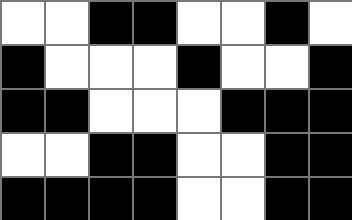[["white", "white", "black", "black", "white", "white", "black", "white"], ["black", "white", "white", "white", "black", "white", "white", "black"], ["black", "black", "white", "white", "white", "black", "black", "black"], ["white", "white", "black", "black", "white", "white", "black", "black"], ["black", "black", "black", "black", "white", "white", "black", "black"]]